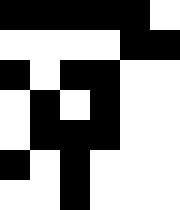[["black", "black", "black", "black", "black", "white"], ["white", "white", "white", "white", "black", "black"], ["black", "white", "black", "black", "white", "white"], ["white", "black", "white", "black", "white", "white"], ["white", "black", "black", "black", "white", "white"], ["black", "white", "black", "white", "white", "white"], ["white", "white", "black", "white", "white", "white"]]